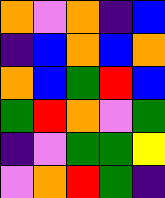[["orange", "violet", "orange", "indigo", "blue"], ["indigo", "blue", "orange", "blue", "orange"], ["orange", "blue", "green", "red", "blue"], ["green", "red", "orange", "violet", "green"], ["indigo", "violet", "green", "green", "yellow"], ["violet", "orange", "red", "green", "indigo"]]